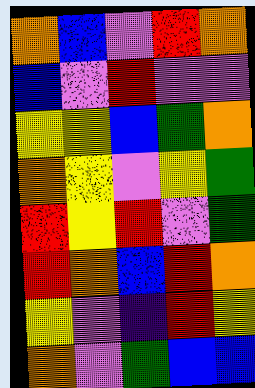[["orange", "blue", "violet", "red", "orange"], ["blue", "violet", "red", "violet", "violet"], ["yellow", "yellow", "blue", "green", "orange"], ["orange", "yellow", "violet", "yellow", "green"], ["red", "yellow", "red", "violet", "green"], ["red", "orange", "blue", "red", "orange"], ["yellow", "violet", "indigo", "red", "yellow"], ["orange", "violet", "green", "blue", "blue"]]